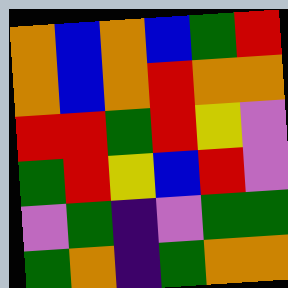[["orange", "blue", "orange", "blue", "green", "red"], ["orange", "blue", "orange", "red", "orange", "orange"], ["red", "red", "green", "red", "yellow", "violet"], ["green", "red", "yellow", "blue", "red", "violet"], ["violet", "green", "indigo", "violet", "green", "green"], ["green", "orange", "indigo", "green", "orange", "orange"]]